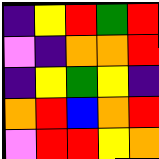[["indigo", "yellow", "red", "green", "red"], ["violet", "indigo", "orange", "orange", "red"], ["indigo", "yellow", "green", "yellow", "indigo"], ["orange", "red", "blue", "orange", "red"], ["violet", "red", "red", "yellow", "orange"]]